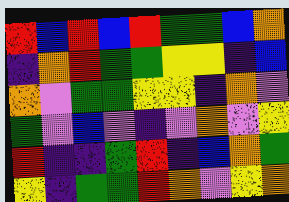[["red", "blue", "red", "blue", "red", "green", "green", "blue", "orange"], ["indigo", "orange", "red", "green", "green", "yellow", "yellow", "indigo", "blue"], ["orange", "violet", "green", "green", "yellow", "yellow", "indigo", "orange", "violet"], ["green", "violet", "blue", "violet", "indigo", "violet", "orange", "violet", "yellow"], ["red", "indigo", "indigo", "green", "red", "indigo", "blue", "orange", "green"], ["yellow", "indigo", "green", "green", "red", "orange", "violet", "yellow", "orange"]]